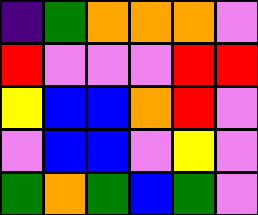[["indigo", "green", "orange", "orange", "orange", "violet"], ["red", "violet", "violet", "violet", "red", "red"], ["yellow", "blue", "blue", "orange", "red", "violet"], ["violet", "blue", "blue", "violet", "yellow", "violet"], ["green", "orange", "green", "blue", "green", "violet"]]